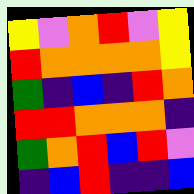[["yellow", "violet", "orange", "red", "violet", "yellow"], ["red", "orange", "orange", "orange", "orange", "yellow"], ["green", "indigo", "blue", "indigo", "red", "orange"], ["red", "red", "orange", "orange", "orange", "indigo"], ["green", "orange", "red", "blue", "red", "violet"], ["indigo", "blue", "red", "indigo", "indigo", "blue"]]